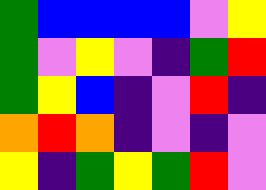[["green", "blue", "blue", "blue", "blue", "violet", "yellow"], ["green", "violet", "yellow", "violet", "indigo", "green", "red"], ["green", "yellow", "blue", "indigo", "violet", "red", "indigo"], ["orange", "red", "orange", "indigo", "violet", "indigo", "violet"], ["yellow", "indigo", "green", "yellow", "green", "red", "violet"]]